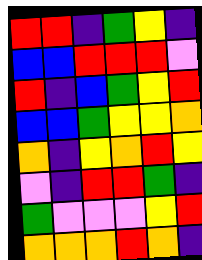[["red", "red", "indigo", "green", "yellow", "indigo"], ["blue", "blue", "red", "red", "red", "violet"], ["red", "indigo", "blue", "green", "yellow", "red"], ["blue", "blue", "green", "yellow", "yellow", "orange"], ["orange", "indigo", "yellow", "orange", "red", "yellow"], ["violet", "indigo", "red", "red", "green", "indigo"], ["green", "violet", "violet", "violet", "yellow", "red"], ["orange", "orange", "orange", "red", "orange", "indigo"]]